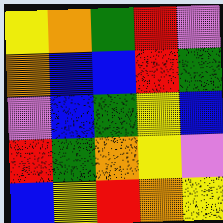[["yellow", "orange", "green", "red", "violet"], ["orange", "blue", "blue", "red", "green"], ["violet", "blue", "green", "yellow", "blue"], ["red", "green", "orange", "yellow", "violet"], ["blue", "yellow", "red", "orange", "yellow"]]